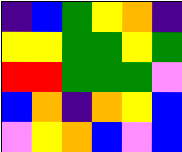[["indigo", "blue", "green", "yellow", "orange", "indigo"], ["yellow", "yellow", "green", "green", "yellow", "green"], ["red", "red", "green", "green", "green", "violet"], ["blue", "orange", "indigo", "orange", "yellow", "blue"], ["violet", "yellow", "orange", "blue", "violet", "blue"]]